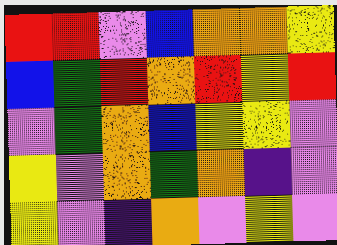[["red", "red", "violet", "blue", "orange", "orange", "yellow"], ["blue", "green", "red", "orange", "red", "yellow", "red"], ["violet", "green", "orange", "blue", "yellow", "yellow", "violet"], ["yellow", "violet", "orange", "green", "orange", "indigo", "violet"], ["yellow", "violet", "indigo", "orange", "violet", "yellow", "violet"]]